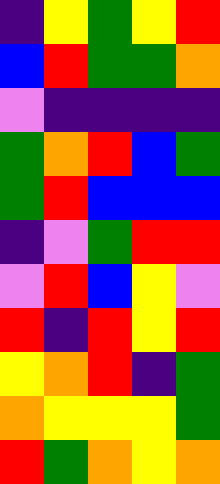[["indigo", "yellow", "green", "yellow", "red"], ["blue", "red", "green", "green", "orange"], ["violet", "indigo", "indigo", "indigo", "indigo"], ["green", "orange", "red", "blue", "green"], ["green", "red", "blue", "blue", "blue"], ["indigo", "violet", "green", "red", "red"], ["violet", "red", "blue", "yellow", "violet"], ["red", "indigo", "red", "yellow", "red"], ["yellow", "orange", "red", "indigo", "green"], ["orange", "yellow", "yellow", "yellow", "green"], ["red", "green", "orange", "yellow", "orange"]]